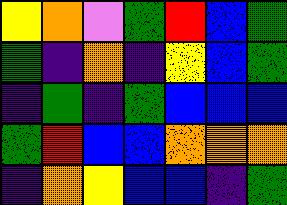[["yellow", "orange", "violet", "green", "red", "blue", "green"], ["green", "indigo", "orange", "indigo", "yellow", "blue", "green"], ["indigo", "green", "indigo", "green", "blue", "blue", "blue"], ["green", "red", "blue", "blue", "orange", "orange", "orange"], ["indigo", "orange", "yellow", "blue", "blue", "indigo", "green"]]